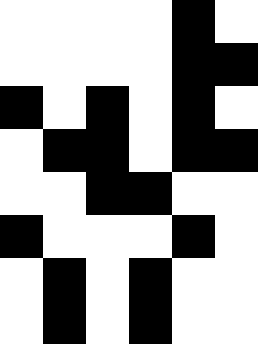[["white", "white", "white", "white", "black", "white"], ["white", "white", "white", "white", "black", "black"], ["black", "white", "black", "white", "black", "white"], ["white", "black", "black", "white", "black", "black"], ["white", "white", "black", "black", "white", "white"], ["black", "white", "white", "white", "black", "white"], ["white", "black", "white", "black", "white", "white"], ["white", "black", "white", "black", "white", "white"]]